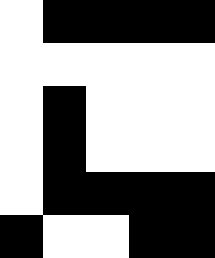[["white", "black", "black", "black", "black"], ["white", "white", "white", "white", "white"], ["white", "black", "white", "white", "white"], ["white", "black", "white", "white", "white"], ["white", "black", "black", "black", "black"], ["black", "white", "white", "black", "black"]]